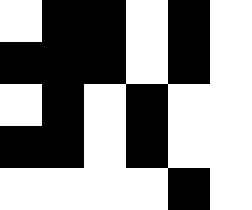[["white", "black", "black", "white", "black", "white"], ["black", "black", "black", "white", "black", "white"], ["white", "black", "white", "black", "white", "white"], ["black", "black", "white", "black", "white", "white"], ["white", "white", "white", "white", "black", "white"]]